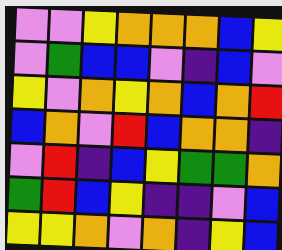[["violet", "violet", "yellow", "orange", "orange", "orange", "blue", "yellow"], ["violet", "green", "blue", "blue", "violet", "indigo", "blue", "violet"], ["yellow", "violet", "orange", "yellow", "orange", "blue", "orange", "red"], ["blue", "orange", "violet", "red", "blue", "orange", "orange", "indigo"], ["violet", "red", "indigo", "blue", "yellow", "green", "green", "orange"], ["green", "red", "blue", "yellow", "indigo", "indigo", "violet", "blue"], ["yellow", "yellow", "orange", "violet", "orange", "indigo", "yellow", "blue"]]